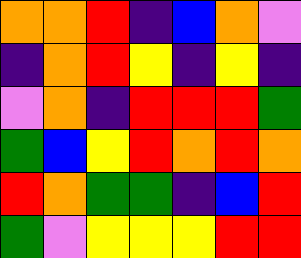[["orange", "orange", "red", "indigo", "blue", "orange", "violet"], ["indigo", "orange", "red", "yellow", "indigo", "yellow", "indigo"], ["violet", "orange", "indigo", "red", "red", "red", "green"], ["green", "blue", "yellow", "red", "orange", "red", "orange"], ["red", "orange", "green", "green", "indigo", "blue", "red"], ["green", "violet", "yellow", "yellow", "yellow", "red", "red"]]